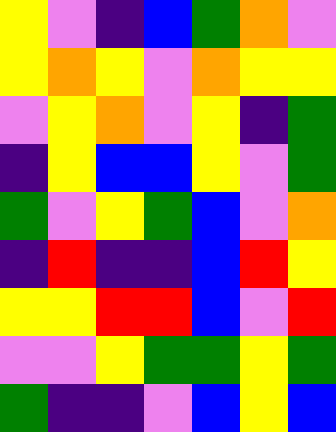[["yellow", "violet", "indigo", "blue", "green", "orange", "violet"], ["yellow", "orange", "yellow", "violet", "orange", "yellow", "yellow"], ["violet", "yellow", "orange", "violet", "yellow", "indigo", "green"], ["indigo", "yellow", "blue", "blue", "yellow", "violet", "green"], ["green", "violet", "yellow", "green", "blue", "violet", "orange"], ["indigo", "red", "indigo", "indigo", "blue", "red", "yellow"], ["yellow", "yellow", "red", "red", "blue", "violet", "red"], ["violet", "violet", "yellow", "green", "green", "yellow", "green"], ["green", "indigo", "indigo", "violet", "blue", "yellow", "blue"]]